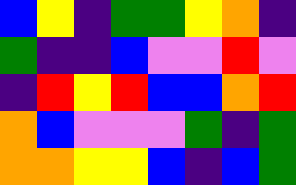[["blue", "yellow", "indigo", "green", "green", "yellow", "orange", "indigo"], ["green", "indigo", "indigo", "blue", "violet", "violet", "red", "violet"], ["indigo", "red", "yellow", "red", "blue", "blue", "orange", "red"], ["orange", "blue", "violet", "violet", "violet", "green", "indigo", "green"], ["orange", "orange", "yellow", "yellow", "blue", "indigo", "blue", "green"]]